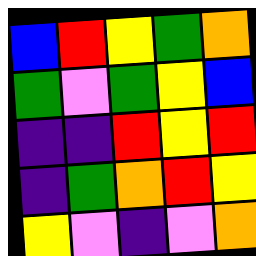[["blue", "red", "yellow", "green", "orange"], ["green", "violet", "green", "yellow", "blue"], ["indigo", "indigo", "red", "yellow", "red"], ["indigo", "green", "orange", "red", "yellow"], ["yellow", "violet", "indigo", "violet", "orange"]]